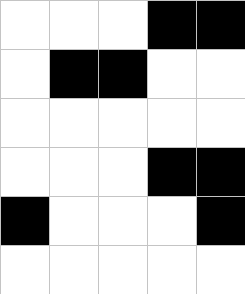[["white", "white", "white", "black", "black"], ["white", "black", "black", "white", "white"], ["white", "white", "white", "white", "white"], ["white", "white", "white", "black", "black"], ["black", "white", "white", "white", "black"], ["white", "white", "white", "white", "white"]]